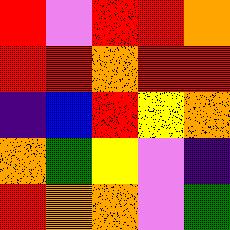[["red", "violet", "red", "red", "orange"], ["red", "red", "orange", "red", "red"], ["indigo", "blue", "red", "yellow", "orange"], ["orange", "green", "yellow", "violet", "indigo"], ["red", "orange", "orange", "violet", "green"]]